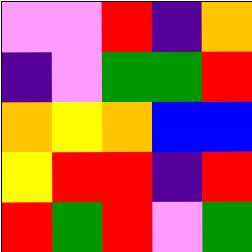[["violet", "violet", "red", "indigo", "orange"], ["indigo", "violet", "green", "green", "red"], ["orange", "yellow", "orange", "blue", "blue"], ["yellow", "red", "red", "indigo", "red"], ["red", "green", "red", "violet", "green"]]